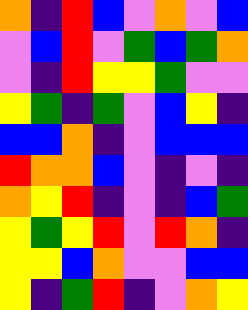[["orange", "indigo", "red", "blue", "violet", "orange", "violet", "blue"], ["violet", "blue", "red", "violet", "green", "blue", "green", "orange"], ["violet", "indigo", "red", "yellow", "yellow", "green", "violet", "violet"], ["yellow", "green", "indigo", "green", "violet", "blue", "yellow", "indigo"], ["blue", "blue", "orange", "indigo", "violet", "blue", "blue", "blue"], ["red", "orange", "orange", "blue", "violet", "indigo", "violet", "indigo"], ["orange", "yellow", "red", "indigo", "violet", "indigo", "blue", "green"], ["yellow", "green", "yellow", "red", "violet", "red", "orange", "indigo"], ["yellow", "yellow", "blue", "orange", "violet", "violet", "blue", "blue"], ["yellow", "indigo", "green", "red", "indigo", "violet", "orange", "yellow"]]